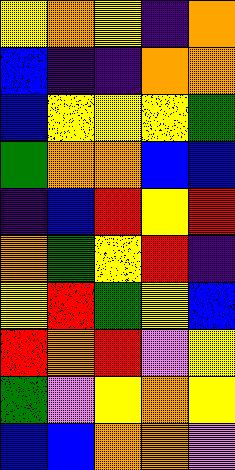[["yellow", "orange", "yellow", "indigo", "orange"], ["blue", "indigo", "indigo", "orange", "orange"], ["blue", "yellow", "yellow", "yellow", "green"], ["green", "orange", "orange", "blue", "blue"], ["indigo", "blue", "red", "yellow", "red"], ["orange", "green", "yellow", "red", "indigo"], ["yellow", "red", "green", "yellow", "blue"], ["red", "orange", "red", "violet", "yellow"], ["green", "violet", "yellow", "orange", "yellow"], ["blue", "blue", "orange", "orange", "violet"]]